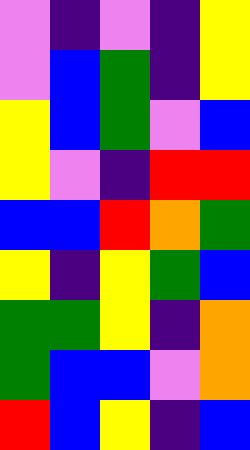[["violet", "indigo", "violet", "indigo", "yellow"], ["violet", "blue", "green", "indigo", "yellow"], ["yellow", "blue", "green", "violet", "blue"], ["yellow", "violet", "indigo", "red", "red"], ["blue", "blue", "red", "orange", "green"], ["yellow", "indigo", "yellow", "green", "blue"], ["green", "green", "yellow", "indigo", "orange"], ["green", "blue", "blue", "violet", "orange"], ["red", "blue", "yellow", "indigo", "blue"]]